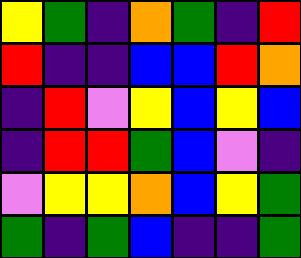[["yellow", "green", "indigo", "orange", "green", "indigo", "red"], ["red", "indigo", "indigo", "blue", "blue", "red", "orange"], ["indigo", "red", "violet", "yellow", "blue", "yellow", "blue"], ["indigo", "red", "red", "green", "blue", "violet", "indigo"], ["violet", "yellow", "yellow", "orange", "blue", "yellow", "green"], ["green", "indigo", "green", "blue", "indigo", "indigo", "green"]]